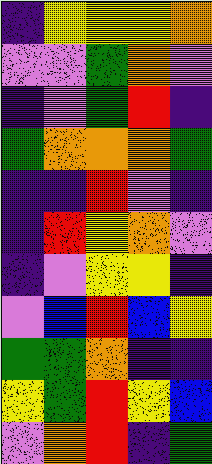[["indigo", "yellow", "yellow", "yellow", "orange"], ["violet", "violet", "green", "orange", "violet"], ["indigo", "violet", "green", "red", "indigo"], ["green", "orange", "orange", "orange", "green"], ["indigo", "indigo", "red", "violet", "indigo"], ["indigo", "red", "yellow", "orange", "violet"], ["indigo", "violet", "yellow", "yellow", "indigo"], ["violet", "blue", "red", "blue", "yellow"], ["green", "green", "orange", "indigo", "indigo"], ["yellow", "green", "red", "yellow", "blue"], ["violet", "orange", "red", "indigo", "green"]]